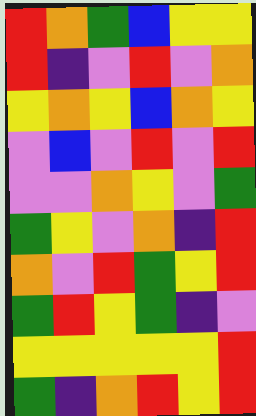[["red", "orange", "green", "blue", "yellow", "yellow"], ["red", "indigo", "violet", "red", "violet", "orange"], ["yellow", "orange", "yellow", "blue", "orange", "yellow"], ["violet", "blue", "violet", "red", "violet", "red"], ["violet", "violet", "orange", "yellow", "violet", "green"], ["green", "yellow", "violet", "orange", "indigo", "red"], ["orange", "violet", "red", "green", "yellow", "red"], ["green", "red", "yellow", "green", "indigo", "violet"], ["yellow", "yellow", "yellow", "yellow", "yellow", "red"], ["green", "indigo", "orange", "red", "yellow", "red"]]